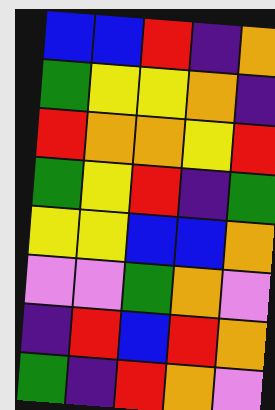[["blue", "blue", "red", "indigo", "orange"], ["green", "yellow", "yellow", "orange", "indigo"], ["red", "orange", "orange", "yellow", "red"], ["green", "yellow", "red", "indigo", "green"], ["yellow", "yellow", "blue", "blue", "orange"], ["violet", "violet", "green", "orange", "violet"], ["indigo", "red", "blue", "red", "orange"], ["green", "indigo", "red", "orange", "violet"]]